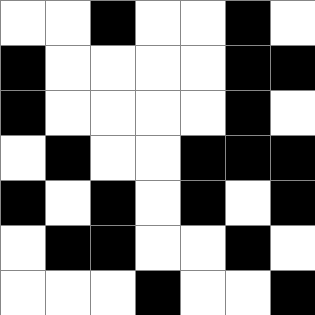[["white", "white", "black", "white", "white", "black", "white"], ["black", "white", "white", "white", "white", "black", "black"], ["black", "white", "white", "white", "white", "black", "white"], ["white", "black", "white", "white", "black", "black", "black"], ["black", "white", "black", "white", "black", "white", "black"], ["white", "black", "black", "white", "white", "black", "white"], ["white", "white", "white", "black", "white", "white", "black"]]